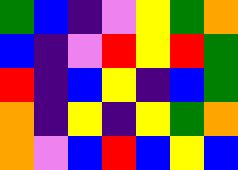[["green", "blue", "indigo", "violet", "yellow", "green", "orange"], ["blue", "indigo", "violet", "red", "yellow", "red", "green"], ["red", "indigo", "blue", "yellow", "indigo", "blue", "green"], ["orange", "indigo", "yellow", "indigo", "yellow", "green", "orange"], ["orange", "violet", "blue", "red", "blue", "yellow", "blue"]]